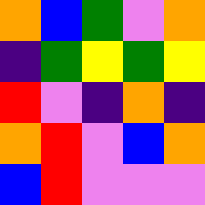[["orange", "blue", "green", "violet", "orange"], ["indigo", "green", "yellow", "green", "yellow"], ["red", "violet", "indigo", "orange", "indigo"], ["orange", "red", "violet", "blue", "orange"], ["blue", "red", "violet", "violet", "violet"]]